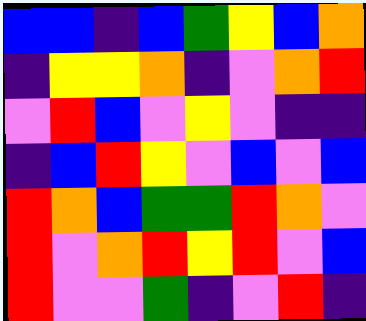[["blue", "blue", "indigo", "blue", "green", "yellow", "blue", "orange"], ["indigo", "yellow", "yellow", "orange", "indigo", "violet", "orange", "red"], ["violet", "red", "blue", "violet", "yellow", "violet", "indigo", "indigo"], ["indigo", "blue", "red", "yellow", "violet", "blue", "violet", "blue"], ["red", "orange", "blue", "green", "green", "red", "orange", "violet"], ["red", "violet", "orange", "red", "yellow", "red", "violet", "blue"], ["red", "violet", "violet", "green", "indigo", "violet", "red", "indigo"]]